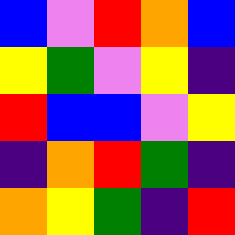[["blue", "violet", "red", "orange", "blue"], ["yellow", "green", "violet", "yellow", "indigo"], ["red", "blue", "blue", "violet", "yellow"], ["indigo", "orange", "red", "green", "indigo"], ["orange", "yellow", "green", "indigo", "red"]]